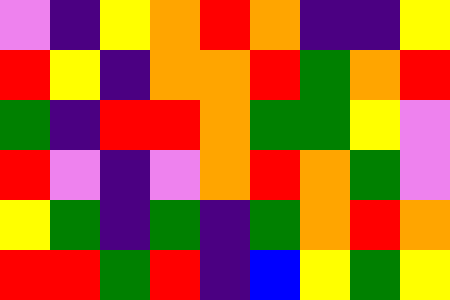[["violet", "indigo", "yellow", "orange", "red", "orange", "indigo", "indigo", "yellow"], ["red", "yellow", "indigo", "orange", "orange", "red", "green", "orange", "red"], ["green", "indigo", "red", "red", "orange", "green", "green", "yellow", "violet"], ["red", "violet", "indigo", "violet", "orange", "red", "orange", "green", "violet"], ["yellow", "green", "indigo", "green", "indigo", "green", "orange", "red", "orange"], ["red", "red", "green", "red", "indigo", "blue", "yellow", "green", "yellow"]]